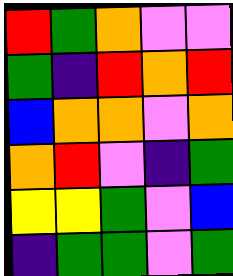[["red", "green", "orange", "violet", "violet"], ["green", "indigo", "red", "orange", "red"], ["blue", "orange", "orange", "violet", "orange"], ["orange", "red", "violet", "indigo", "green"], ["yellow", "yellow", "green", "violet", "blue"], ["indigo", "green", "green", "violet", "green"]]